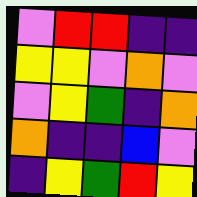[["violet", "red", "red", "indigo", "indigo"], ["yellow", "yellow", "violet", "orange", "violet"], ["violet", "yellow", "green", "indigo", "orange"], ["orange", "indigo", "indigo", "blue", "violet"], ["indigo", "yellow", "green", "red", "yellow"]]